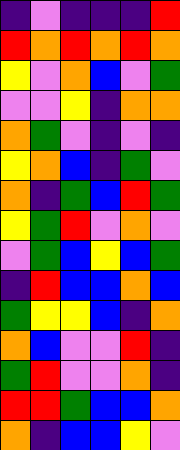[["indigo", "violet", "indigo", "indigo", "indigo", "red"], ["red", "orange", "red", "orange", "red", "orange"], ["yellow", "violet", "orange", "blue", "violet", "green"], ["violet", "violet", "yellow", "indigo", "orange", "orange"], ["orange", "green", "violet", "indigo", "violet", "indigo"], ["yellow", "orange", "blue", "indigo", "green", "violet"], ["orange", "indigo", "green", "blue", "red", "green"], ["yellow", "green", "red", "violet", "orange", "violet"], ["violet", "green", "blue", "yellow", "blue", "green"], ["indigo", "red", "blue", "blue", "orange", "blue"], ["green", "yellow", "yellow", "blue", "indigo", "orange"], ["orange", "blue", "violet", "violet", "red", "indigo"], ["green", "red", "violet", "violet", "orange", "indigo"], ["red", "red", "green", "blue", "blue", "orange"], ["orange", "indigo", "blue", "blue", "yellow", "violet"]]